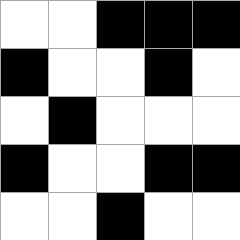[["white", "white", "black", "black", "black"], ["black", "white", "white", "black", "white"], ["white", "black", "white", "white", "white"], ["black", "white", "white", "black", "black"], ["white", "white", "black", "white", "white"]]